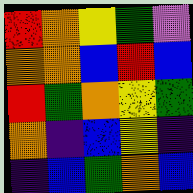[["red", "orange", "yellow", "green", "violet"], ["orange", "orange", "blue", "red", "blue"], ["red", "green", "orange", "yellow", "green"], ["orange", "indigo", "blue", "yellow", "indigo"], ["indigo", "blue", "green", "orange", "blue"]]